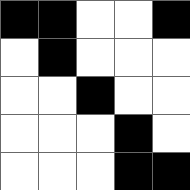[["black", "black", "white", "white", "black"], ["white", "black", "white", "white", "white"], ["white", "white", "black", "white", "white"], ["white", "white", "white", "black", "white"], ["white", "white", "white", "black", "black"]]